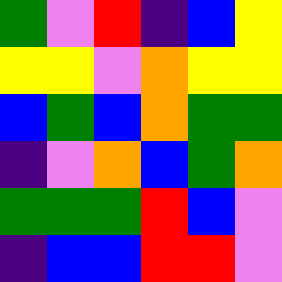[["green", "violet", "red", "indigo", "blue", "yellow"], ["yellow", "yellow", "violet", "orange", "yellow", "yellow"], ["blue", "green", "blue", "orange", "green", "green"], ["indigo", "violet", "orange", "blue", "green", "orange"], ["green", "green", "green", "red", "blue", "violet"], ["indigo", "blue", "blue", "red", "red", "violet"]]